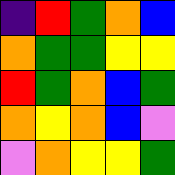[["indigo", "red", "green", "orange", "blue"], ["orange", "green", "green", "yellow", "yellow"], ["red", "green", "orange", "blue", "green"], ["orange", "yellow", "orange", "blue", "violet"], ["violet", "orange", "yellow", "yellow", "green"]]